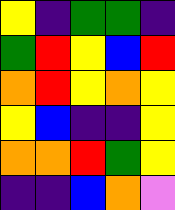[["yellow", "indigo", "green", "green", "indigo"], ["green", "red", "yellow", "blue", "red"], ["orange", "red", "yellow", "orange", "yellow"], ["yellow", "blue", "indigo", "indigo", "yellow"], ["orange", "orange", "red", "green", "yellow"], ["indigo", "indigo", "blue", "orange", "violet"]]